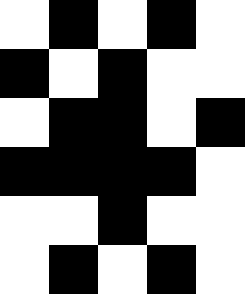[["white", "black", "white", "black", "white"], ["black", "white", "black", "white", "white"], ["white", "black", "black", "white", "black"], ["black", "black", "black", "black", "white"], ["white", "white", "black", "white", "white"], ["white", "black", "white", "black", "white"]]